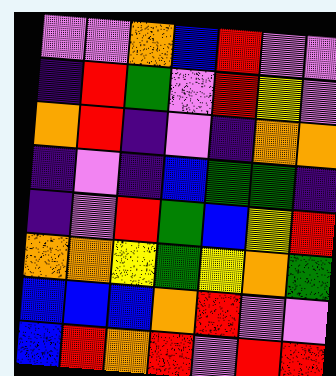[["violet", "violet", "orange", "blue", "red", "violet", "violet"], ["indigo", "red", "green", "violet", "red", "yellow", "violet"], ["orange", "red", "indigo", "violet", "indigo", "orange", "orange"], ["indigo", "violet", "indigo", "blue", "green", "green", "indigo"], ["indigo", "violet", "red", "green", "blue", "yellow", "red"], ["orange", "orange", "yellow", "green", "yellow", "orange", "green"], ["blue", "blue", "blue", "orange", "red", "violet", "violet"], ["blue", "red", "orange", "red", "violet", "red", "red"]]